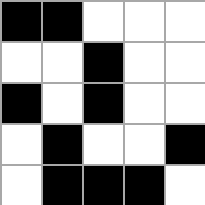[["black", "black", "white", "white", "white"], ["white", "white", "black", "white", "white"], ["black", "white", "black", "white", "white"], ["white", "black", "white", "white", "black"], ["white", "black", "black", "black", "white"]]